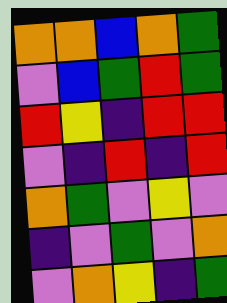[["orange", "orange", "blue", "orange", "green"], ["violet", "blue", "green", "red", "green"], ["red", "yellow", "indigo", "red", "red"], ["violet", "indigo", "red", "indigo", "red"], ["orange", "green", "violet", "yellow", "violet"], ["indigo", "violet", "green", "violet", "orange"], ["violet", "orange", "yellow", "indigo", "green"]]